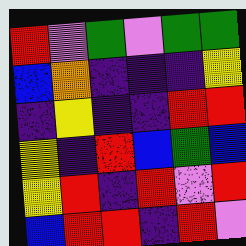[["red", "violet", "green", "violet", "green", "green"], ["blue", "orange", "indigo", "indigo", "indigo", "yellow"], ["indigo", "yellow", "indigo", "indigo", "red", "red"], ["yellow", "indigo", "red", "blue", "green", "blue"], ["yellow", "red", "indigo", "red", "violet", "red"], ["blue", "red", "red", "indigo", "red", "violet"]]